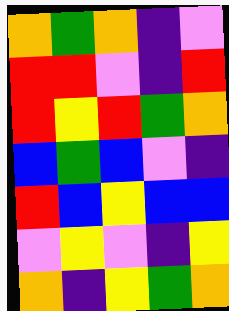[["orange", "green", "orange", "indigo", "violet"], ["red", "red", "violet", "indigo", "red"], ["red", "yellow", "red", "green", "orange"], ["blue", "green", "blue", "violet", "indigo"], ["red", "blue", "yellow", "blue", "blue"], ["violet", "yellow", "violet", "indigo", "yellow"], ["orange", "indigo", "yellow", "green", "orange"]]